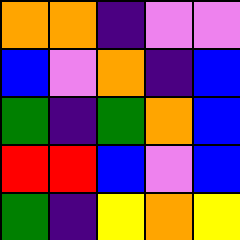[["orange", "orange", "indigo", "violet", "violet"], ["blue", "violet", "orange", "indigo", "blue"], ["green", "indigo", "green", "orange", "blue"], ["red", "red", "blue", "violet", "blue"], ["green", "indigo", "yellow", "orange", "yellow"]]